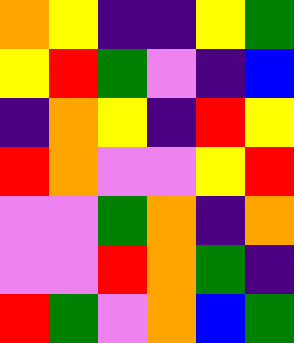[["orange", "yellow", "indigo", "indigo", "yellow", "green"], ["yellow", "red", "green", "violet", "indigo", "blue"], ["indigo", "orange", "yellow", "indigo", "red", "yellow"], ["red", "orange", "violet", "violet", "yellow", "red"], ["violet", "violet", "green", "orange", "indigo", "orange"], ["violet", "violet", "red", "orange", "green", "indigo"], ["red", "green", "violet", "orange", "blue", "green"]]